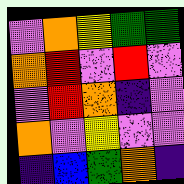[["violet", "orange", "yellow", "green", "green"], ["orange", "red", "violet", "red", "violet"], ["violet", "red", "orange", "indigo", "violet"], ["orange", "violet", "yellow", "violet", "violet"], ["indigo", "blue", "green", "orange", "indigo"]]